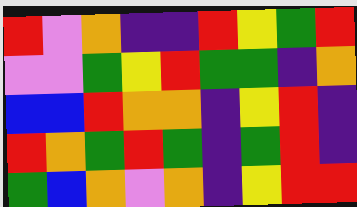[["red", "violet", "orange", "indigo", "indigo", "red", "yellow", "green", "red"], ["violet", "violet", "green", "yellow", "red", "green", "green", "indigo", "orange"], ["blue", "blue", "red", "orange", "orange", "indigo", "yellow", "red", "indigo"], ["red", "orange", "green", "red", "green", "indigo", "green", "red", "indigo"], ["green", "blue", "orange", "violet", "orange", "indigo", "yellow", "red", "red"]]